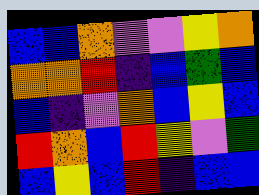[["blue", "blue", "orange", "violet", "violet", "yellow", "orange"], ["orange", "orange", "red", "indigo", "blue", "green", "blue"], ["blue", "indigo", "violet", "orange", "blue", "yellow", "blue"], ["red", "orange", "blue", "red", "yellow", "violet", "green"], ["blue", "yellow", "blue", "red", "indigo", "blue", "blue"]]